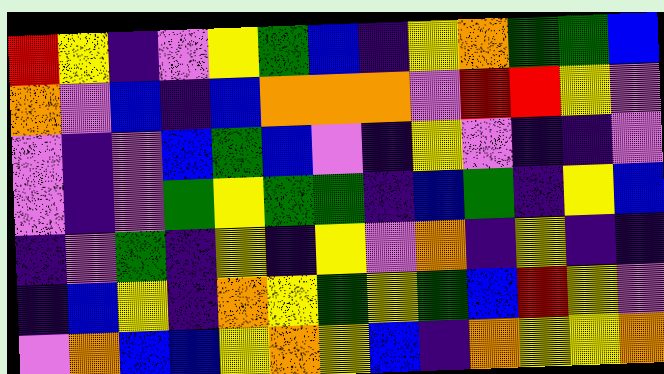[["red", "yellow", "indigo", "violet", "yellow", "green", "blue", "indigo", "yellow", "orange", "green", "green", "blue"], ["orange", "violet", "blue", "indigo", "blue", "orange", "orange", "orange", "violet", "red", "red", "yellow", "violet"], ["violet", "indigo", "violet", "blue", "green", "blue", "violet", "indigo", "yellow", "violet", "indigo", "indigo", "violet"], ["violet", "indigo", "violet", "green", "yellow", "green", "green", "indigo", "blue", "green", "indigo", "yellow", "blue"], ["indigo", "violet", "green", "indigo", "yellow", "indigo", "yellow", "violet", "orange", "indigo", "yellow", "indigo", "indigo"], ["indigo", "blue", "yellow", "indigo", "orange", "yellow", "green", "yellow", "green", "blue", "red", "yellow", "violet"], ["violet", "orange", "blue", "blue", "yellow", "orange", "yellow", "blue", "indigo", "orange", "yellow", "yellow", "orange"]]